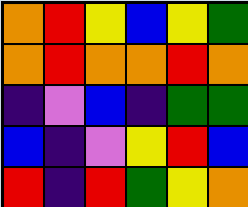[["orange", "red", "yellow", "blue", "yellow", "green"], ["orange", "red", "orange", "orange", "red", "orange"], ["indigo", "violet", "blue", "indigo", "green", "green"], ["blue", "indigo", "violet", "yellow", "red", "blue"], ["red", "indigo", "red", "green", "yellow", "orange"]]